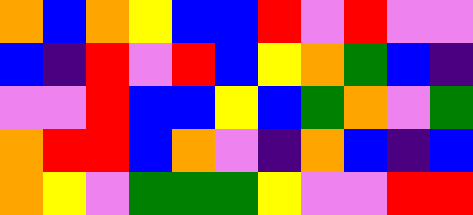[["orange", "blue", "orange", "yellow", "blue", "blue", "red", "violet", "red", "violet", "violet"], ["blue", "indigo", "red", "violet", "red", "blue", "yellow", "orange", "green", "blue", "indigo"], ["violet", "violet", "red", "blue", "blue", "yellow", "blue", "green", "orange", "violet", "green"], ["orange", "red", "red", "blue", "orange", "violet", "indigo", "orange", "blue", "indigo", "blue"], ["orange", "yellow", "violet", "green", "green", "green", "yellow", "violet", "violet", "red", "red"]]